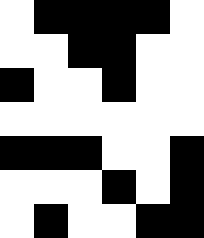[["white", "black", "black", "black", "black", "white"], ["white", "white", "black", "black", "white", "white"], ["black", "white", "white", "black", "white", "white"], ["white", "white", "white", "white", "white", "white"], ["black", "black", "black", "white", "white", "black"], ["white", "white", "white", "black", "white", "black"], ["white", "black", "white", "white", "black", "black"]]